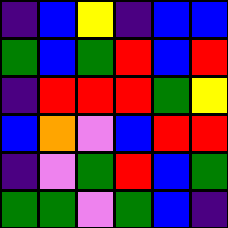[["indigo", "blue", "yellow", "indigo", "blue", "blue"], ["green", "blue", "green", "red", "blue", "red"], ["indigo", "red", "red", "red", "green", "yellow"], ["blue", "orange", "violet", "blue", "red", "red"], ["indigo", "violet", "green", "red", "blue", "green"], ["green", "green", "violet", "green", "blue", "indigo"]]